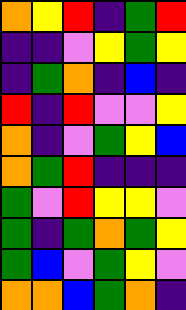[["orange", "yellow", "red", "indigo", "green", "red"], ["indigo", "indigo", "violet", "yellow", "green", "yellow"], ["indigo", "green", "orange", "indigo", "blue", "indigo"], ["red", "indigo", "red", "violet", "violet", "yellow"], ["orange", "indigo", "violet", "green", "yellow", "blue"], ["orange", "green", "red", "indigo", "indigo", "indigo"], ["green", "violet", "red", "yellow", "yellow", "violet"], ["green", "indigo", "green", "orange", "green", "yellow"], ["green", "blue", "violet", "green", "yellow", "violet"], ["orange", "orange", "blue", "green", "orange", "indigo"]]